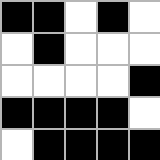[["black", "black", "white", "black", "white"], ["white", "black", "white", "white", "white"], ["white", "white", "white", "white", "black"], ["black", "black", "black", "black", "white"], ["white", "black", "black", "black", "black"]]